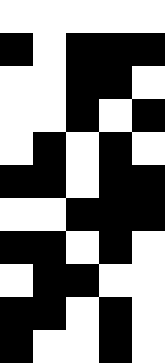[["white", "white", "white", "white", "white"], ["black", "white", "black", "black", "black"], ["white", "white", "black", "black", "white"], ["white", "white", "black", "white", "black"], ["white", "black", "white", "black", "white"], ["black", "black", "white", "black", "black"], ["white", "white", "black", "black", "black"], ["black", "black", "white", "black", "white"], ["white", "black", "black", "white", "white"], ["black", "black", "white", "black", "white"], ["black", "white", "white", "black", "white"]]